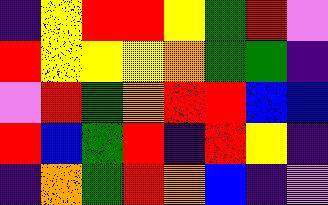[["indigo", "yellow", "red", "red", "yellow", "green", "red", "violet"], ["red", "yellow", "yellow", "yellow", "orange", "green", "green", "indigo"], ["violet", "red", "green", "orange", "red", "red", "blue", "blue"], ["red", "blue", "green", "red", "indigo", "red", "yellow", "indigo"], ["indigo", "orange", "green", "red", "orange", "blue", "indigo", "violet"]]